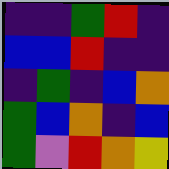[["indigo", "indigo", "green", "red", "indigo"], ["blue", "blue", "red", "indigo", "indigo"], ["indigo", "green", "indigo", "blue", "orange"], ["green", "blue", "orange", "indigo", "blue"], ["green", "violet", "red", "orange", "yellow"]]